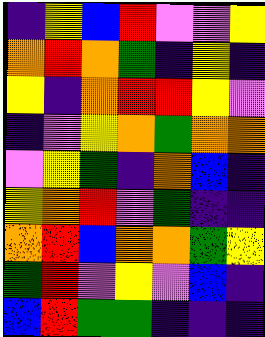[["indigo", "yellow", "blue", "red", "violet", "violet", "yellow"], ["orange", "red", "orange", "green", "indigo", "yellow", "indigo"], ["yellow", "indigo", "orange", "red", "red", "yellow", "violet"], ["indigo", "violet", "yellow", "orange", "green", "orange", "orange"], ["violet", "yellow", "green", "indigo", "orange", "blue", "indigo"], ["yellow", "orange", "red", "violet", "green", "indigo", "indigo"], ["orange", "red", "blue", "orange", "orange", "green", "yellow"], ["green", "red", "violet", "yellow", "violet", "blue", "indigo"], ["blue", "red", "green", "green", "indigo", "indigo", "indigo"]]